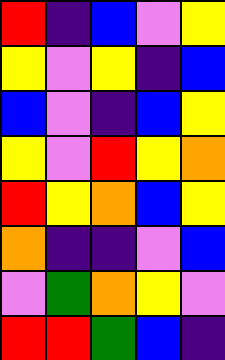[["red", "indigo", "blue", "violet", "yellow"], ["yellow", "violet", "yellow", "indigo", "blue"], ["blue", "violet", "indigo", "blue", "yellow"], ["yellow", "violet", "red", "yellow", "orange"], ["red", "yellow", "orange", "blue", "yellow"], ["orange", "indigo", "indigo", "violet", "blue"], ["violet", "green", "orange", "yellow", "violet"], ["red", "red", "green", "blue", "indigo"]]